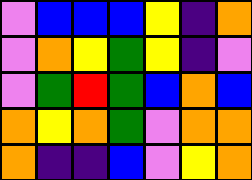[["violet", "blue", "blue", "blue", "yellow", "indigo", "orange"], ["violet", "orange", "yellow", "green", "yellow", "indigo", "violet"], ["violet", "green", "red", "green", "blue", "orange", "blue"], ["orange", "yellow", "orange", "green", "violet", "orange", "orange"], ["orange", "indigo", "indigo", "blue", "violet", "yellow", "orange"]]